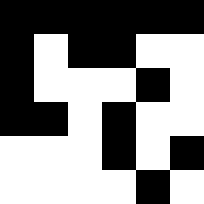[["black", "black", "black", "black", "black", "black"], ["black", "white", "black", "black", "white", "white"], ["black", "white", "white", "white", "black", "white"], ["black", "black", "white", "black", "white", "white"], ["white", "white", "white", "black", "white", "black"], ["white", "white", "white", "white", "black", "white"]]